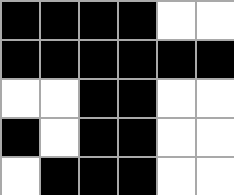[["black", "black", "black", "black", "white", "white"], ["black", "black", "black", "black", "black", "black"], ["white", "white", "black", "black", "white", "white"], ["black", "white", "black", "black", "white", "white"], ["white", "black", "black", "black", "white", "white"]]